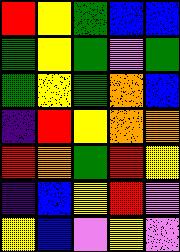[["red", "yellow", "green", "blue", "blue"], ["green", "yellow", "green", "violet", "green"], ["green", "yellow", "green", "orange", "blue"], ["indigo", "red", "yellow", "orange", "orange"], ["red", "orange", "green", "red", "yellow"], ["indigo", "blue", "yellow", "red", "violet"], ["yellow", "blue", "violet", "yellow", "violet"]]